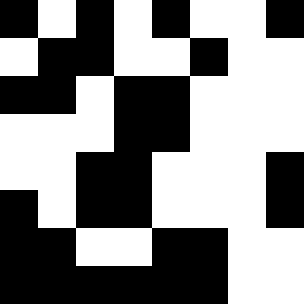[["black", "white", "black", "white", "black", "white", "white", "black"], ["white", "black", "black", "white", "white", "black", "white", "white"], ["black", "black", "white", "black", "black", "white", "white", "white"], ["white", "white", "white", "black", "black", "white", "white", "white"], ["white", "white", "black", "black", "white", "white", "white", "black"], ["black", "white", "black", "black", "white", "white", "white", "black"], ["black", "black", "white", "white", "black", "black", "white", "white"], ["black", "black", "black", "black", "black", "black", "white", "white"]]